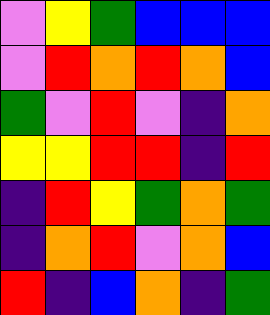[["violet", "yellow", "green", "blue", "blue", "blue"], ["violet", "red", "orange", "red", "orange", "blue"], ["green", "violet", "red", "violet", "indigo", "orange"], ["yellow", "yellow", "red", "red", "indigo", "red"], ["indigo", "red", "yellow", "green", "orange", "green"], ["indigo", "orange", "red", "violet", "orange", "blue"], ["red", "indigo", "blue", "orange", "indigo", "green"]]